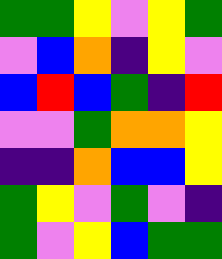[["green", "green", "yellow", "violet", "yellow", "green"], ["violet", "blue", "orange", "indigo", "yellow", "violet"], ["blue", "red", "blue", "green", "indigo", "red"], ["violet", "violet", "green", "orange", "orange", "yellow"], ["indigo", "indigo", "orange", "blue", "blue", "yellow"], ["green", "yellow", "violet", "green", "violet", "indigo"], ["green", "violet", "yellow", "blue", "green", "green"]]